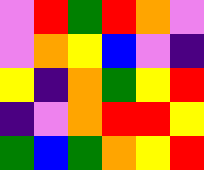[["violet", "red", "green", "red", "orange", "violet"], ["violet", "orange", "yellow", "blue", "violet", "indigo"], ["yellow", "indigo", "orange", "green", "yellow", "red"], ["indigo", "violet", "orange", "red", "red", "yellow"], ["green", "blue", "green", "orange", "yellow", "red"]]